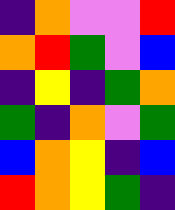[["indigo", "orange", "violet", "violet", "red"], ["orange", "red", "green", "violet", "blue"], ["indigo", "yellow", "indigo", "green", "orange"], ["green", "indigo", "orange", "violet", "green"], ["blue", "orange", "yellow", "indigo", "blue"], ["red", "orange", "yellow", "green", "indigo"]]